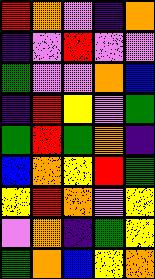[["red", "orange", "violet", "indigo", "orange"], ["indigo", "violet", "red", "violet", "violet"], ["green", "violet", "violet", "orange", "blue"], ["indigo", "red", "yellow", "violet", "green"], ["green", "red", "green", "orange", "indigo"], ["blue", "orange", "yellow", "red", "green"], ["yellow", "red", "orange", "violet", "yellow"], ["violet", "orange", "indigo", "green", "yellow"], ["green", "orange", "blue", "yellow", "orange"]]